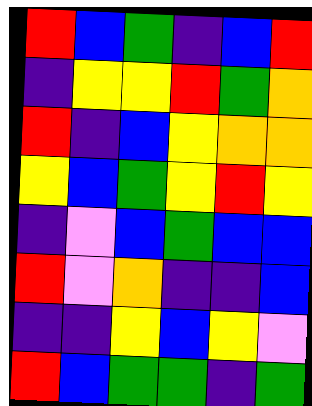[["red", "blue", "green", "indigo", "blue", "red"], ["indigo", "yellow", "yellow", "red", "green", "orange"], ["red", "indigo", "blue", "yellow", "orange", "orange"], ["yellow", "blue", "green", "yellow", "red", "yellow"], ["indigo", "violet", "blue", "green", "blue", "blue"], ["red", "violet", "orange", "indigo", "indigo", "blue"], ["indigo", "indigo", "yellow", "blue", "yellow", "violet"], ["red", "blue", "green", "green", "indigo", "green"]]